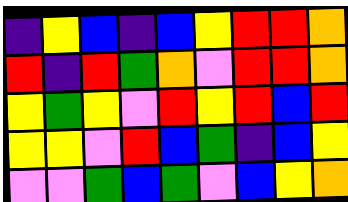[["indigo", "yellow", "blue", "indigo", "blue", "yellow", "red", "red", "orange"], ["red", "indigo", "red", "green", "orange", "violet", "red", "red", "orange"], ["yellow", "green", "yellow", "violet", "red", "yellow", "red", "blue", "red"], ["yellow", "yellow", "violet", "red", "blue", "green", "indigo", "blue", "yellow"], ["violet", "violet", "green", "blue", "green", "violet", "blue", "yellow", "orange"]]